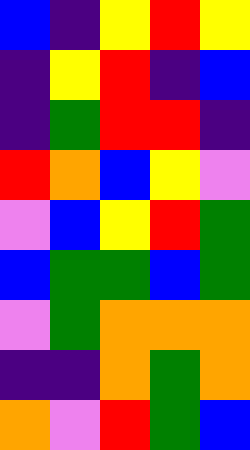[["blue", "indigo", "yellow", "red", "yellow"], ["indigo", "yellow", "red", "indigo", "blue"], ["indigo", "green", "red", "red", "indigo"], ["red", "orange", "blue", "yellow", "violet"], ["violet", "blue", "yellow", "red", "green"], ["blue", "green", "green", "blue", "green"], ["violet", "green", "orange", "orange", "orange"], ["indigo", "indigo", "orange", "green", "orange"], ["orange", "violet", "red", "green", "blue"]]